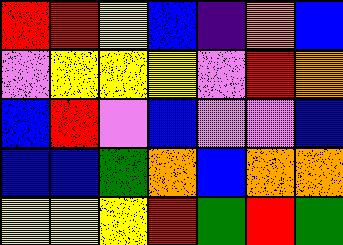[["red", "red", "yellow", "blue", "indigo", "orange", "blue"], ["violet", "yellow", "yellow", "yellow", "violet", "red", "orange"], ["blue", "red", "violet", "blue", "violet", "violet", "blue"], ["blue", "blue", "green", "orange", "blue", "orange", "orange"], ["yellow", "yellow", "yellow", "red", "green", "red", "green"]]